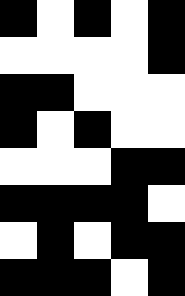[["black", "white", "black", "white", "black"], ["white", "white", "white", "white", "black"], ["black", "black", "white", "white", "white"], ["black", "white", "black", "white", "white"], ["white", "white", "white", "black", "black"], ["black", "black", "black", "black", "white"], ["white", "black", "white", "black", "black"], ["black", "black", "black", "white", "black"]]